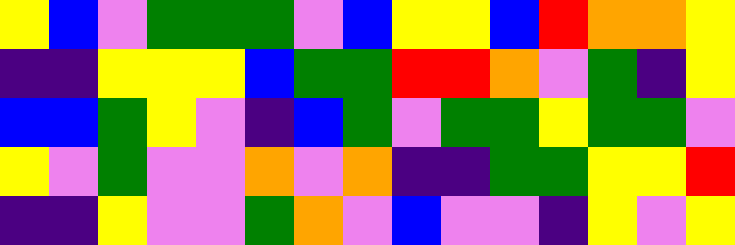[["yellow", "blue", "violet", "green", "green", "green", "violet", "blue", "yellow", "yellow", "blue", "red", "orange", "orange", "yellow"], ["indigo", "indigo", "yellow", "yellow", "yellow", "blue", "green", "green", "red", "red", "orange", "violet", "green", "indigo", "yellow"], ["blue", "blue", "green", "yellow", "violet", "indigo", "blue", "green", "violet", "green", "green", "yellow", "green", "green", "violet"], ["yellow", "violet", "green", "violet", "violet", "orange", "violet", "orange", "indigo", "indigo", "green", "green", "yellow", "yellow", "red"], ["indigo", "indigo", "yellow", "violet", "violet", "green", "orange", "violet", "blue", "violet", "violet", "indigo", "yellow", "violet", "yellow"]]